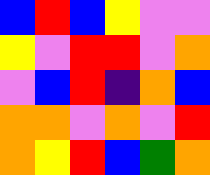[["blue", "red", "blue", "yellow", "violet", "violet"], ["yellow", "violet", "red", "red", "violet", "orange"], ["violet", "blue", "red", "indigo", "orange", "blue"], ["orange", "orange", "violet", "orange", "violet", "red"], ["orange", "yellow", "red", "blue", "green", "orange"]]